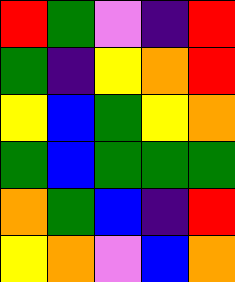[["red", "green", "violet", "indigo", "red"], ["green", "indigo", "yellow", "orange", "red"], ["yellow", "blue", "green", "yellow", "orange"], ["green", "blue", "green", "green", "green"], ["orange", "green", "blue", "indigo", "red"], ["yellow", "orange", "violet", "blue", "orange"]]